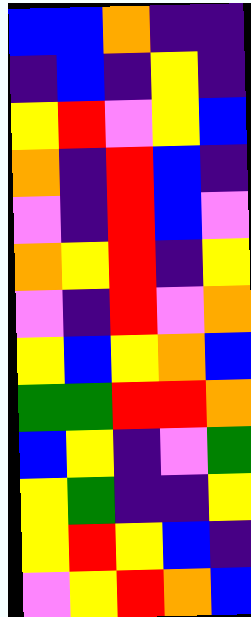[["blue", "blue", "orange", "indigo", "indigo"], ["indigo", "blue", "indigo", "yellow", "indigo"], ["yellow", "red", "violet", "yellow", "blue"], ["orange", "indigo", "red", "blue", "indigo"], ["violet", "indigo", "red", "blue", "violet"], ["orange", "yellow", "red", "indigo", "yellow"], ["violet", "indigo", "red", "violet", "orange"], ["yellow", "blue", "yellow", "orange", "blue"], ["green", "green", "red", "red", "orange"], ["blue", "yellow", "indigo", "violet", "green"], ["yellow", "green", "indigo", "indigo", "yellow"], ["yellow", "red", "yellow", "blue", "indigo"], ["violet", "yellow", "red", "orange", "blue"]]